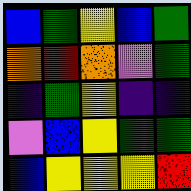[["blue", "green", "yellow", "blue", "green"], ["orange", "red", "orange", "violet", "green"], ["indigo", "green", "yellow", "indigo", "indigo"], ["violet", "blue", "yellow", "green", "green"], ["blue", "yellow", "yellow", "yellow", "red"]]